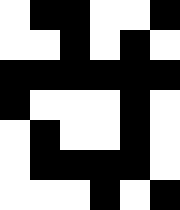[["white", "black", "black", "white", "white", "black"], ["white", "white", "black", "white", "black", "white"], ["black", "black", "black", "black", "black", "black"], ["black", "white", "white", "white", "black", "white"], ["white", "black", "white", "white", "black", "white"], ["white", "black", "black", "black", "black", "white"], ["white", "white", "white", "black", "white", "black"]]